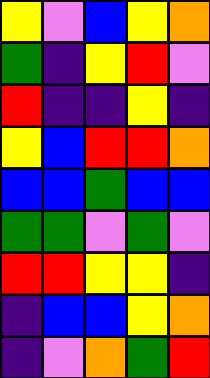[["yellow", "violet", "blue", "yellow", "orange"], ["green", "indigo", "yellow", "red", "violet"], ["red", "indigo", "indigo", "yellow", "indigo"], ["yellow", "blue", "red", "red", "orange"], ["blue", "blue", "green", "blue", "blue"], ["green", "green", "violet", "green", "violet"], ["red", "red", "yellow", "yellow", "indigo"], ["indigo", "blue", "blue", "yellow", "orange"], ["indigo", "violet", "orange", "green", "red"]]